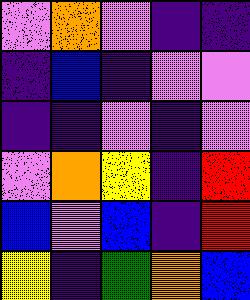[["violet", "orange", "violet", "indigo", "indigo"], ["indigo", "blue", "indigo", "violet", "violet"], ["indigo", "indigo", "violet", "indigo", "violet"], ["violet", "orange", "yellow", "indigo", "red"], ["blue", "violet", "blue", "indigo", "red"], ["yellow", "indigo", "green", "orange", "blue"]]